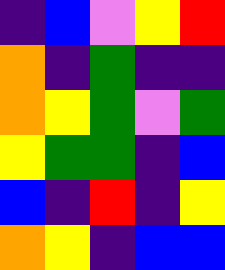[["indigo", "blue", "violet", "yellow", "red"], ["orange", "indigo", "green", "indigo", "indigo"], ["orange", "yellow", "green", "violet", "green"], ["yellow", "green", "green", "indigo", "blue"], ["blue", "indigo", "red", "indigo", "yellow"], ["orange", "yellow", "indigo", "blue", "blue"]]